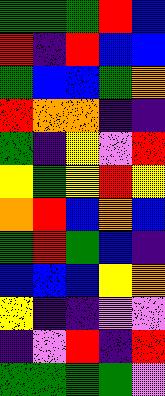[["green", "green", "green", "red", "blue"], ["red", "indigo", "red", "blue", "blue"], ["green", "blue", "blue", "green", "orange"], ["red", "orange", "orange", "indigo", "indigo"], ["green", "indigo", "yellow", "violet", "red"], ["yellow", "green", "yellow", "red", "yellow"], ["orange", "red", "blue", "orange", "blue"], ["green", "red", "green", "blue", "indigo"], ["blue", "blue", "blue", "yellow", "orange"], ["yellow", "indigo", "indigo", "violet", "violet"], ["indigo", "violet", "red", "indigo", "red"], ["green", "green", "green", "green", "violet"]]